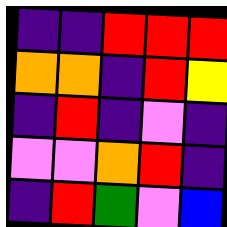[["indigo", "indigo", "red", "red", "red"], ["orange", "orange", "indigo", "red", "yellow"], ["indigo", "red", "indigo", "violet", "indigo"], ["violet", "violet", "orange", "red", "indigo"], ["indigo", "red", "green", "violet", "blue"]]